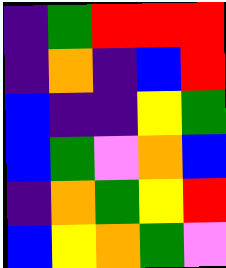[["indigo", "green", "red", "red", "red"], ["indigo", "orange", "indigo", "blue", "red"], ["blue", "indigo", "indigo", "yellow", "green"], ["blue", "green", "violet", "orange", "blue"], ["indigo", "orange", "green", "yellow", "red"], ["blue", "yellow", "orange", "green", "violet"]]